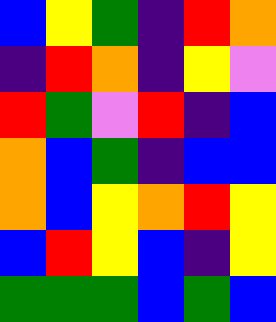[["blue", "yellow", "green", "indigo", "red", "orange"], ["indigo", "red", "orange", "indigo", "yellow", "violet"], ["red", "green", "violet", "red", "indigo", "blue"], ["orange", "blue", "green", "indigo", "blue", "blue"], ["orange", "blue", "yellow", "orange", "red", "yellow"], ["blue", "red", "yellow", "blue", "indigo", "yellow"], ["green", "green", "green", "blue", "green", "blue"]]